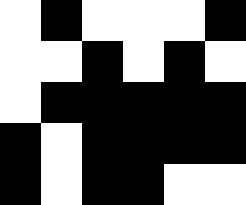[["white", "black", "white", "white", "white", "black"], ["white", "white", "black", "white", "black", "white"], ["white", "black", "black", "black", "black", "black"], ["black", "white", "black", "black", "black", "black"], ["black", "white", "black", "black", "white", "white"]]